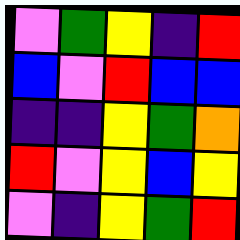[["violet", "green", "yellow", "indigo", "red"], ["blue", "violet", "red", "blue", "blue"], ["indigo", "indigo", "yellow", "green", "orange"], ["red", "violet", "yellow", "blue", "yellow"], ["violet", "indigo", "yellow", "green", "red"]]